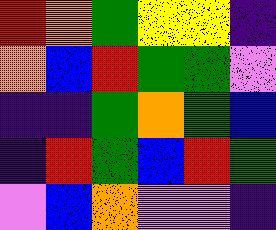[["red", "orange", "green", "yellow", "yellow", "indigo"], ["orange", "blue", "red", "green", "green", "violet"], ["indigo", "indigo", "green", "orange", "green", "blue"], ["indigo", "red", "green", "blue", "red", "green"], ["violet", "blue", "orange", "violet", "violet", "indigo"]]